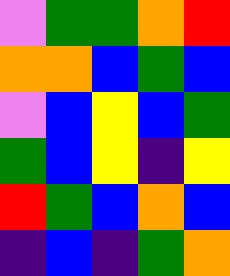[["violet", "green", "green", "orange", "red"], ["orange", "orange", "blue", "green", "blue"], ["violet", "blue", "yellow", "blue", "green"], ["green", "blue", "yellow", "indigo", "yellow"], ["red", "green", "blue", "orange", "blue"], ["indigo", "blue", "indigo", "green", "orange"]]